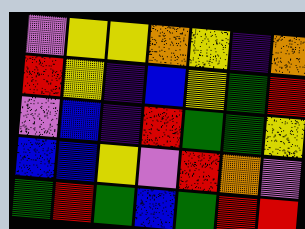[["violet", "yellow", "yellow", "orange", "yellow", "indigo", "orange"], ["red", "yellow", "indigo", "blue", "yellow", "green", "red"], ["violet", "blue", "indigo", "red", "green", "green", "yellow"], ["blue", "blue", "yellow", "violet", "red", "orange", "violet"], ["green", "red", "green", "blue", "green", "red", "red"]]